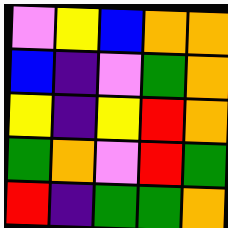[["violet", "yellow", "blue", "orange", "orange"], ["blue", "indigo", "violet", "green", "orange"], ["yellow", "indigo", "yellow", "red", "orange"], ["green", "orange", "violet", "red", "green"], ["red", "indigo", "green", "green", "orange"]]